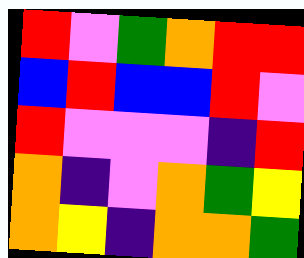[["red", "violet", "green", "orange", "red", "red"], ["blue", "red", "blue", "blue", "red", "violet"], ["red", "violet", "violet", "violet", "indigo", "red"], ["orange", "indigo", "violet", "orange", "green", "yellow"], ["orange", "yellow", "indigo", "orange", "orange", "green"]]